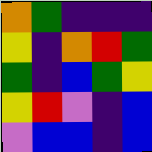[["orange", "green", "indigo", "indigo", "indigo"], ["yellow", "indigo", "orange", "red", "green"], ["green", "indigo", "blue", "green", "yellow"], ["yellow", "red", "violet", "indigo", "blue"], ["violet", "blue", "blue", "indigo", "blue"]]